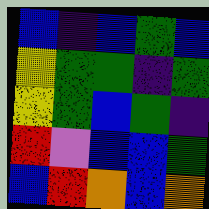[["blue", "indigo", "blue", "green", "blue"], ["yellow", "green", "green", "indigo", "green"], ["yellow", "green", "blue", "green", "indigo"], ["red", "violet", "blue", "blue", "green"], ["blue", "red", "orange", "blue", "orange"]]